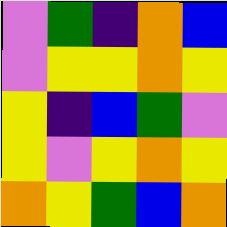[["violet", "green", "indigo", "orange", "blue"], ["violet", "yellow", "yellow", "orange", "yellow"], ["yellow", "indigo", "blue", "green", "violet"], ["yellow", "violet", "yellow", "orange", "yellow"], ["orange", "yellow", "green", "blue", "orange"]]